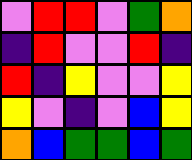[["violet", "red", "red", "violet", "green", "orange"], ["indigo", "red", "violet", "violet", "red", "indigo"], ["red", "indigo", "yellow", "violet", "violet", "yellow"], ["yellow", "violet", "indigo", "violet", "blue", "yellow"], ["orange", "blue", "green", "green", "blue", "green"]]